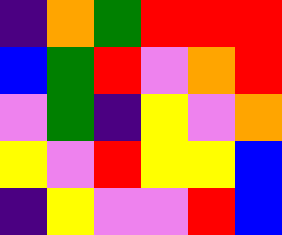[["indigo", "orange", "green", "red", "red", "red"], ["blue", "green", "red", "violet", "orange", "red"], ["violet", "green", "indigo", "yellow", "violet", "orange"], ["yellow", "violet", "red", "yellow", "yellow", "blue"], ["indigo", "yellow", "violet", "violet", "red", "blue"]]